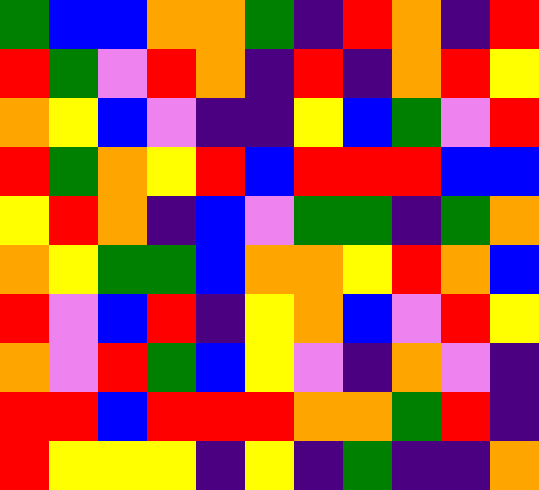[["green", "blue", "blue", "orange", "orange", "green", "indigo", "red", "orange", "indigo", "red"], ["red", "green", "violet", "red", "orange", "indigo", "red", "indigo", "orange", "red", "yellow"], ["orange", "yellow", "blue", "violet", "indigo", "indigo", "yellow", "blue", "green", "violet", "red"], ["red", "green", "orange", "yellow", "red", "blue", "red", "red", "red", "blue", "blue"], ["yellow", "red", "orange", "indigo", "blue", "violet", "green", "green", "indigo", "green", "orange"], ["orange", "yellow", "green", "green", "blue", "orange", "orange", "yellow", "red", "orange", "blue"], ["red", "violet", "blue", "red", "indigo", "yellow", "orange", "blue", "violet", "red", "yellow"], ["orange", "violet", "red", "green", "blue", "yellow", "violet", "indigo", "orange", "violet", "indigo"], ["red", "red", "blue", "red", "red", "red", "orange", "orange", "green", "red", "indigo"], ["red", "yellow", "yellow", "yellow", "indigo", "yellow", "indigo", "green", "indigo", "indigo", "orange"]]